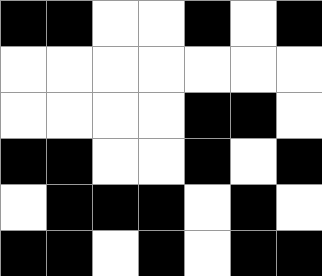[["black", "black", "white", "white", "black", "white", "black"], ["white", "white", "white", "white", "white", "white", "white"], ["white", "white", "white", "white", "black", "black", "white"], ["black", "black", "white", "white", "black", "white", "black"], ["white", "black", "black", "black", "white", "black", "white"], ["black", "black", "white", "black", "white", "black", "black"]]